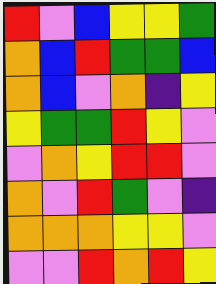[["red", "violet", "blue", "yellow", "yellow", "green"], ["orange", "blue", "red", "green", "green", "blue"], ["orange", "blue", "violet", "orange", "indigo", "yellow"], ["yellow", "green", "green", "red", "yellow", "violet"], ["violet", "orange", "yellow", "red", "red", "violet"], ["orange", "violet", "red", "green", "violet", "indigo"], ["orange", "orange", "orange", "yellow", "yellow", "violet"], ["violet", "violet", "red", "orange", "red", "yellow"]]